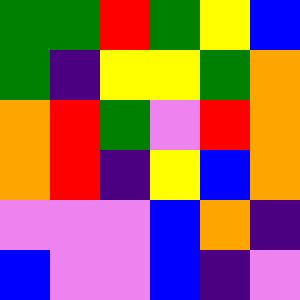[["green", "green", "red", "green", "yellow", "blue"], ["green", "indigo", "yellow", "yellow", "green", "orange"], ["orange", "red", "green", "violet", "red", "orange"], ["orange", "red", "indigo", "yellow", "blue", "orange"], ["violet", "violet", "violet", "blue", "orange", "indigo"], ["blue", "violet", "violet", "blue", "indigo", "violet"]]